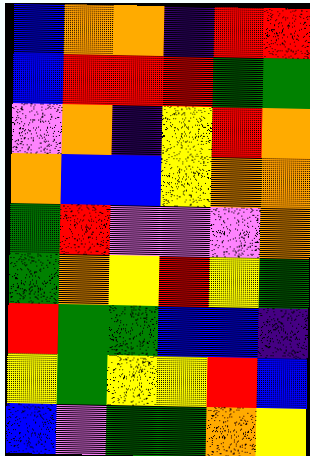[["blue", "orange", "orange", "indigo", "red", "red"], ["blue", "red", "red", "red", "green", "green"], ["violet", "orange", "indigo", "yellow", "red", "orange"], ["orange", "blue", "blue", "yellow", "orange", "orange"], ["green", "red", "violet", "violet", "violet", "orange"], ["green", "orange", "yellow", "red", "yellow", "green"], ["red", "green", "green", "blue", "blue", "indigo"], ["yellow", "green", "yellow", "yellow", "red", "blue"], ["blue", "violet", "green", "green", "orange", "yellow"]]